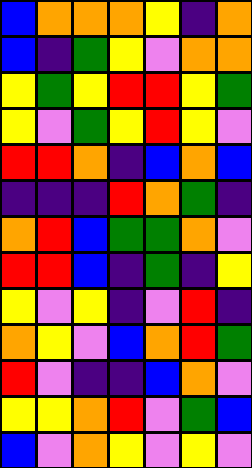[["blue", "orange", "orange", "orange", "yellow", "indigo", "orange"], ["blue", "indigo", "green", "yellow", "violet", "orange", "orange"], ["yellow", "green", "yellow", "red", "red", "yellow", "green"], ["yellow", "violet", "green", "yellow", "red", "yellow", "violet"], ["red", "red", "orange", "indigo", "blue", "orange", "blue"], ["indigo", "indigo", "indigo", "red", "orange", "green", "indigo"], ["orange", "red", "blue", "green", "green", "orange", "violet"], ["red", "red", "blue", "indigo", "green", "indigo", "yellow"], ["yellow", "violet", "yellow", "indigo", "violet", "red", "indigo"], ["orange", "yellow", "violet", "blue", "orange", "red", "green"], ["red", "violet", "indigo", "indigo", "blue", "orange", "violet"], ["yellow", "yellow", "orange", "red", "violet", "green", "blue"], ["blue", "violet", "orange", "yellow", "violet", "yellow", "violet"]]